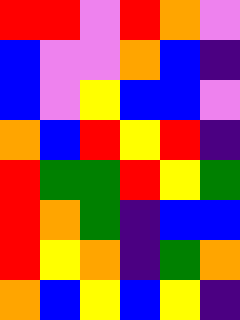[["red", "red", "violet", "red", "orange", "violet"], ["blue", "violet", "violet", "orange", "blue", "indigo"], ["blue", "violet", "yellow", "blue", "blue", "violet"], ["orange", "blue", "red", "yellow", "red", "indigo"], ["red", "green", "green", "red", "yellow", "green"], ["red", "orange", "green", "indigo", "blue", "blue"], ["red", "yellow", "orange", "indigo", "green", "orange"], ["orange", "blue", "yellow", "blue", "yellow", "indigo"]]